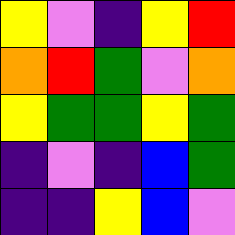[["yellow", "violet", "indigo", "yellow", "red"], ["orange", "red", "green", "violet", "orange"], ["yellow", "green", "green", "yellow", "green"], ["indigo", "violet", "indigo", "blue", "green"], ["indigo", "indigo", "yellow", "blue", "violet"]]